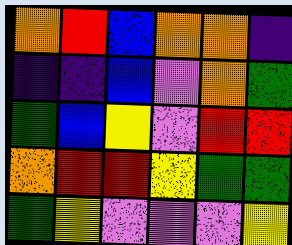[["orange", "red", "blue", "orange", "orange", "indigo"], ["indigo", "indigo", "blue", "violet", "orange", "green"], ["green", "blue", "yellow", "violet", "red", "red"], ["orange", "red", "red", "yellow", "green", "green"], ["green", "yellow", "violet", "violet", "violet", "yellow"]]